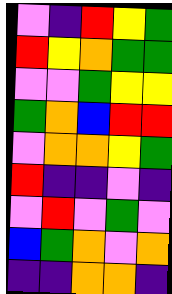[["violet", "indigo", "red", "yellow", "green"], ["red", "yellow", "orange", "green", "green"], ["violet", "violet", "green", "yellow", "yellow"], ["green", "orange", "blue", "red", "red"], ["violet", "orange", "orange", "yellow", "green"], ["red", "indigo", "indigo", "violet", "indigo"], ["violet", "red", "violet", "green", "violet"], ["blue", "green", "orange", "violet", "orange"], ["indigo", "indigo", "orange", "orange", "indigo"]]